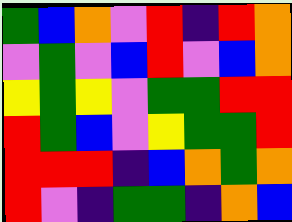[["green", "blue", "orange", "violet", "red", "indigo", "red", "orange"], ["violet", "green", "violet", "blue", "red", "violet", "blue", "orange"], ["yellow", "green", "yellow", "violet", "green", "green", "red", "red"], ["red", "green", "blue", "violet", "yellow", "green", "green", "red"], ["red", "red", "red", "indigo", "blue", "orange", "green", "orange"], ["red", "violet", "indigo", "green", "green", "indigo", "orange", "blue"]]